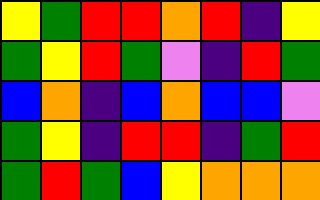[["yellow", "green", "red", "red", "orange", "red", "indigo", "yellow"], ["green", "yellow", "red", "green", "violet", "indigo", "red", "green"], ["blue", "orange", "indigo", "blue", "orange", "blue", "blue", "violet"], ["green", "yellow", "indigo", "red", "red", "indigo", "green", "red"], ["green", "red", "green", "blue", "yellow", "orange", "orange", "orange"]]